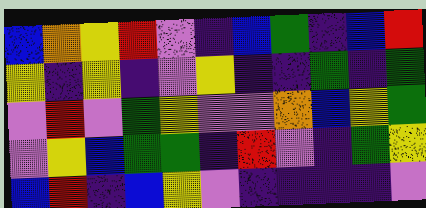[["blue", "orange", "yellow", "red", "violet", "indigo", "blue", "green", "indigo", "blue", "red"], ["yellow", "indigo", "yellow", "indigo", "violet", "yellow", "indigo", "indigo", "green", "indigo", "green"], ["violet", "red", "violet", "green", "yellow", "violet", "violet", "orange", "blue", "yellow", "green"], ["violet", "yellow", "blue", "green", "green", "indigo", "red", "violet", "indigo", "green", "yellow"], ["blue", "red", "indigo", "blue", "yellow", "violet", "indigo", "indigo", "indigo", "indigo", "violet"]]